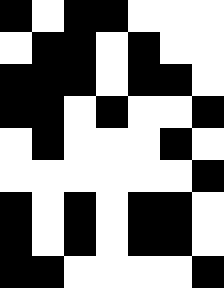[["black", "white", "black", "black", "white", "white", "white"], ["white", "black", "black", "white", "black", "white", "white"], ["black", "black", "black", "white", "black", "black", "white"], ["black", "black", "white", "black", "white", "white", "black"], ["white", "black", "white", "white", "white", "black", "white"], ["white", "white", "white", "white", "white", "white", "black"], ["black", "white", "black", "white", "black", "black", "white"], ["black", "white", "black", "white", "black", "black", "white"], ["black", "black", "white", "white", "white", "white", "black"]]